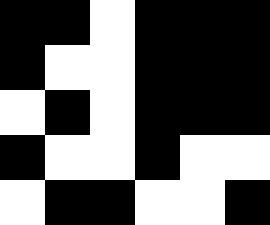[["black", "black", "white", "black", "black", "black"], ["black", "white", "white", "black", "black", "black"], ["white", "black", "white", "black", "black", "black"], ["black", "white", "white", "black", "white", "white"], ["white", "black", "black", "white", "white", "black"]]